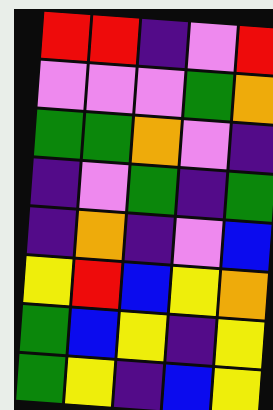[["red", "red", "indigo", "violet", "red"], ["violet", "violet", "violet", "green", "orange"], ["green", "green", "orange", "violet", "indigo"], ["indigo", "violet", "green", "indigo", "green"], ["indigo", "orange", "indigo", "violet", "blue"], ["yellow", "red", "blue", "yellow", "orange"], ["green", "blue", "yellow", "indigo", "yellow"], ["green", "yellow", "indigo", "blue", "yellow"]]